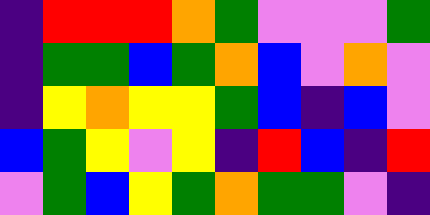[["indigo", "red", "red", "red", "orange", "green", "violet", "violet", "violet", "green"], ["indigo", "green", "green", "blue", "green", "orange", "blue", "violet", "orange", "violet"], ["indigo", "yellow", "orange", "yellow", "yellow", "green", "blue", "indigo", "blue", "violet"], ["blue", "green", "yellow", "violet", "yellow", "indigo", "red", "blue", "indigo", "red"], ["violet", "green", "blue", "yellow", "green", "orange", "green", "green", "violet", "indigo"]]